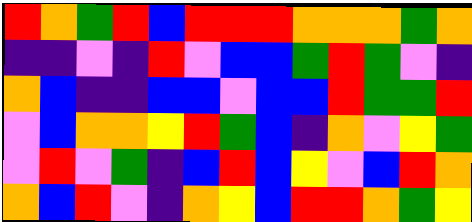[["red", "orange", "green", "red", "blue", "red", "red", "red", "orange", "orange", "orange", "green", "orange"], ["indigo", "indigo", "violet", "indigo", "red", "violet", "blue", "blue", "green", "red", "green", "violet", "indigo"], ["orange", "blue", "indigo", "indigo", "blue", "blue", "violet", "blue", "blue", "red", "green", "green", "red"], ["violet", "blue", "orange", "orange", "yellow", "red", "green", "blue", "indigo", "orange", "violet", "yellow", "green"], ["violet", "red", "violet", "green", "indigo", "blue", "red", "blue", "yellow", "violet", "blue", "red", "orange"], ["orange", "blue", "red", "violet", "indigo", "orange", "yellow", "blue", "red", "red", "orange", "green", "yellow"]]